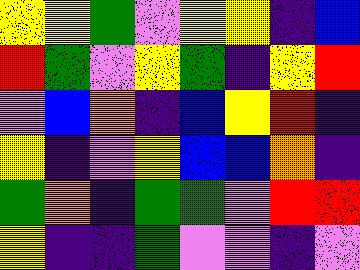[["yellow", "yellow", "green", "violet", "yellow", "yellow", "indigo", "blue"], ["red", "green", "violet", "yellow", "green", "indigo", "yellow", "red"], ["violet", "blue", "orange", "indigo", "blue", "yellow", "red", "indigo"], ["yellow", "indigo", "violet", "yellow", "blue", "blue", "orange", "indigo"], ["green", "orange", "indigo", "green", "green", "violet", "red", "red"], ["yellow", "indigo", "indigo", "green", "violet", "violet", "indigo", "violet"]]